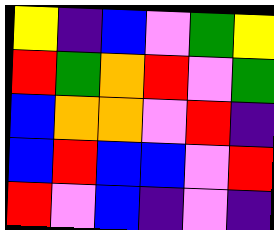[["yellow", "indigo", "blue", "violet", "green", "yellow"], ["red", "green", "orange", "red", "violet", "green"], ["blue", "orange", "orange", "violet", "red", "indigo"], ["blue", "red", "blue", "blue", "violet", "red"], ["red", "violet", "blue", "indigo", "violet", "indigo"]]